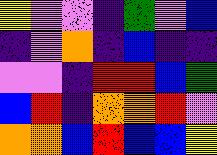[["yellow", "violet", "violet", "indigo", "green", "violet", "blue"], ["indigo", "violet", "orange", "indigo", "blue", "indigo", "indigo"], ["violet", "violet", "indigo", "red", "red", "blue", "green"], ["blue", "red", "indigo", "orange", "orange", "red", "violet"], ["orange", "orange", "blue", "red", "blue", "blue", "yellow"]]